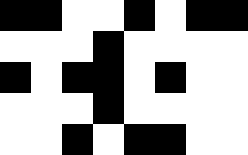[["black", "black", "white", "white", "black", "white", "black", "black"], ["white", "white", "white", "black", "white", "white", "white", "white"], ["black", "white", "black", "black", "white", "black", "white", "white"], ["white", "white", "white", "black", "white", "white", "white", "white"], ["white", "white", "black", "white", "black", "black", "white", "white"]]